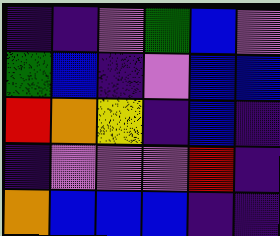[["indigo", "indigo", "violet", "green", "blue", "violet"], ["green", "blue", "indigo", "violet", "blue", "blue"], ["red", "orange", "yellow", "indigo", "blue", "indigo"], ["indigo", "violet", "violet", "violet", "red", "indigo"], ["orange", "blue", "blue", "blue", "indigo", "indigo"]]